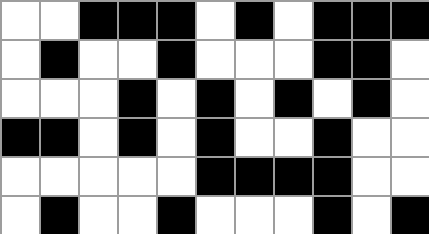[["white", "white", "black", "black", "black", "white", "black", "white", "black", "black", "black"], ["white", "black", "white", "white", "black", "white", "white", "white", "black", "black", "white"], ["white", "white", "white", "black", "white", "black", "white", "black", "white", "black", "white"], ["black", "black", "white", "black", "white", "black", "white", "white", "black", "white", "white"], ["white", "white", "white", "white", "white", "black", "black", "black", "black", "white", "white"], ["white", "black", "white", "white", "black", "white", "white", "white", "black", "white", "black"]]